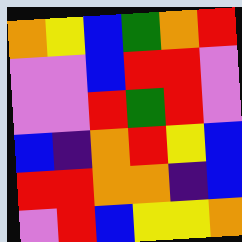[["orange", "yellow", "blue", "green", "orange", "red"], ["violet", "violet", "blue", "red", "red", "violet"], ["violet", "violet", "red", "green", "red", "violet"], ["blue", "indigo", "orange", "red", "yellow", "blue"], ["red", "red", "orange", "orange", "indigo", "blue"], ["violet", "red", "blue", "yellow", "yellow", "orange"]]